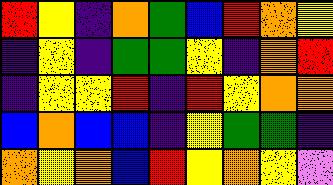[["red", "yellow", "indigo", "orange", "green", "blue", "red", "orange", "yellow"], ["indigo", "yellow", "indigo", "green", "green", "yellow", "indigo", "orange", "red"], ["indigo", "yellow", "yellow", "red", "indigo", "red", "yellow", "orange", "orange"], ["blue", "orange", "blue", "blue", "indigo", "yellow", "green", "green", "indigo"], ["orange", "yellow", "orange", "blue", "red", "yellow", "orange", "yellow", "violet"]]